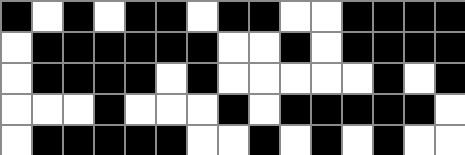[["black", "white", "black", "white", "black", "black", "white", "black", "black", "white", "white", "black", "black", "black", "black"], ["white", "black", "black", "black", "black", "black", "black", "white", "white", "black", "white", "black", "black", "black", "black"], ["white", "black", "black", "black", "black", "white", "black", "white", "white", "white", "white", "white", "black", "white", "black"], ["white", "white", "white", "black", "white", "white", "white", "black", "white", "black", "black", "black", "black", "black", "white"], ["white", "black", "black", "black", "black", "black", "white", "white", "black", "white", "black", "white", "black", "white", "white"]]